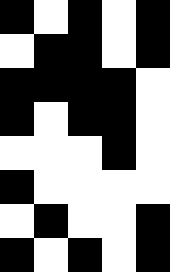[["black", "white", "black", "white", "black"], ["white", "black", "black", "white", "black"], ["black", "black", "black", "black", "white"], ["black", "white", "black", "black", "white"], ["white", "white", "white", "black", "white"], ["black", "white", "white", "white", "white"], ["white", "black", "white", "white", "black"], ["black", "white", "black", "white", "black"]]